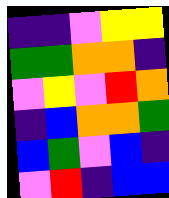[["indigo", "indigo", "violet", "yellow", "yellow"], ["green", "green", "orange", "orange", "indigo"], ["violet", "yellow", "violet", "red", "orange"], ["indigo", "blue", "orange", "orange", "green"], ["blue", "green", "violet", "blue", "indigo"], ["violet", "red", "indigo", "blue", "blue"]]